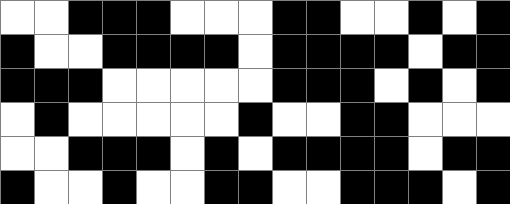[["white", "white", "black", "black", "black", "white", "white", "white", "black", "black", "white", "white", "black", "white", "black"], ["black", "white", "white", "black", "black", "black", "black", "white", "black", "black", "black", "black", "white", "black", "black"], ["black", "black", "black", "white", "white", "white", "white", "white", "black", "black", "black", "white", "black", "white", "black"], ["white", "black", "white", "white", "white", "white", "white", "black", "white", "white", "black", "black", "white", "white", "white"], ["white", "white", "black", "black", "black", "white", "black", "white", "black", "black", "black", "black", "white", "black", "black"], ["black", "white", "white", "black", "white", "white", "black", "black", "white", "white", "black", "black", "black", "white", "black"]]